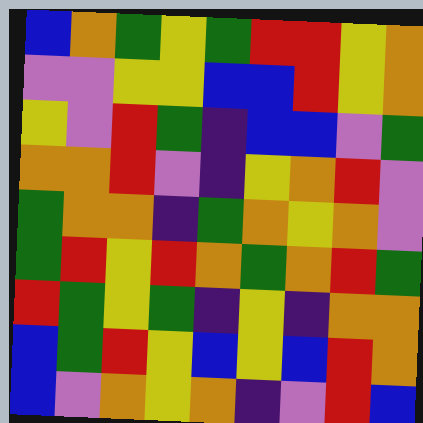[["blue", "orange", "green", "yellow", "green", "red", "red", "yellow", "orange"], ["violet", "violet", "yellow", "yellow", "blue", "blue", "red", "yellow", "orange"], ["yellow", "violet", "red", "green", "indigo", "blue", "blue", "violet", "green"], ["orange", "orange", "red", "violet", "indigo", "yellow", "orange", "red", "violet"], ["green", "orange", "orange", "indigo", "green", "orange", "yellow", "orange", "violet"], ["green", "red", "yellow", "red", "orange", "green", "orange", "red", "green"], ["red", "green", "yellow", "green", "indigo", "yellow", "indigo", "orange", "orange"], ["blue", "green", "red", "yellow", "blue", "yellow", "blue", "red", "orange"], ["blue", "violet", "orange", "yellow", "orange", "indigo", "violet", "red", "blue"]]